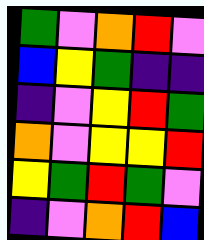[["green", "violet", "orange", "red", "violet"], ["blue", "yellow", "green", "indigo", "indigo"], ["indigo", "violet", "yellow", "red", "green"], ["orange", "violet", "yellow", "yellow", "red"], ["yellow", "green", "red", "green", "violet"], ["indigo", "violet", "orange", "red", "blue"]]